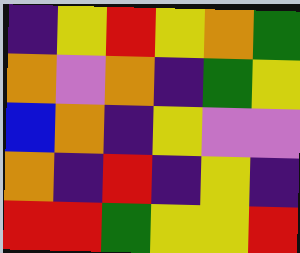[["indigo", "yellow", "red", "yellow", "orange", "green"], ["orange", "violet", "orange", "indigo", "green", "yellow"], ["blue", "orange", "indigo", "yellow", "violet", "violet"], ["orange", "indigo", "red", "indigo", "yellow", "indigo"], ["red", "red", "green", "yellow", "yellow", "red"]]